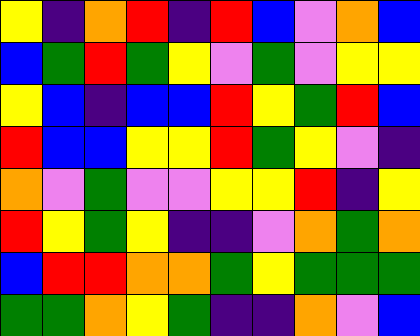[["yellow", "indigo", "orange", "red", "indigo", "red", "blue", "violet", "orange", "blue"], ["blue", "green", "red", "green", "yellow", "violet", "green", "violet", "yellow", "yellow"], ["yellow", "blue", "indigo", "blue", "blue", "red", "yellow", "green", "red", "blue"], ["red", "blue", "blue", "yellow", "yellow", "red", "green", "yellow", "violet", "indigo"], ["orange", "violet", "green", "violet", "violet", "yellow", "yellow", "red", "indigo", "yellow"], ["red", "yellow", "green", "yellow", "indigo", "indigo", "violet", "orange", "green", "orange"], ["blue", "red", "red", "orange", "orange", "green", "yellow", "green", "green", "green"], ["green", "green", "orange", "yellow", "green", "indigo", "indigo", "orange", "violet", "blue"]]